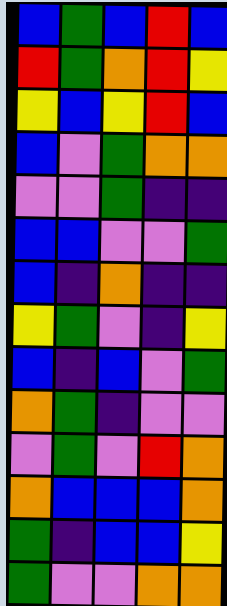[["blue", "green", "blue", "red", "blue"], ["red", "green", "orange", "red", "yellow"], ["yellow", "blue", "yellow", "red", "blue"], ["blue", "violet", "green", "orange", "orange"], ["violet", "violet", "green", "indigo", "indigo"], ["blue", "blue", "violet", "violet", "green"], ["blue", "indigo", "orange", "indigo", "indigo"], ["yellow", "green", "violet", "indigo", "yellow"], ["blue", "indigo", "blue", "violet", "green"], ["orange", "green", "indigo", "violet", "violet"], ["violet", "green", "violet", "red", "orange"], ["orange", "blue", "blue", "blue", "orange"], ["green", "indigo", "blue", "blue", "yellow"], ["green", "violet", "violet", "orange", "orange"]]